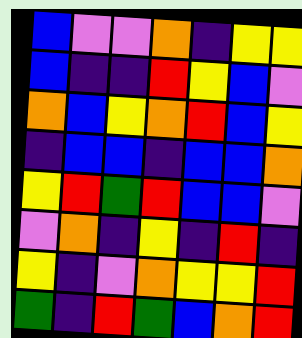[["blue", "violet", "violet", "orange", "indigo", "yellow", "yellow"], ["blue", "indigo", "indigo", "red", "yellow", "blue", "violet"], ["orange", "blue", "yellow", "orange", "red", "blue", "yellow"], ["indigo", "blue", "blue", "indigo", "blue", "blue", "orange"], ["yellow", "red", "green", "red", "blue", "blue", "violet"], ["violet", "orange", "indigo", "yellow", "indigo", "red", "indigo"], ["yellow", "indigo", "violet", "orange", "yellow", "yellow", "red"], ["green", "indigo", "red", "green", "blue", "orange", "red"]]